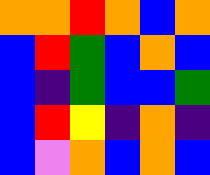[["orange", "orange", "red", "orange", "blue", "orange"], ["blue", "red", "green", "blue", "orange", "blue"], ["blue", "indigo", "green", "blue", "blue", "green"], ["blue", "red", "yellow", "indigo", "orange", "indigo"], ["blue", "violet", "orange", "blue", "orange", "blue"]]